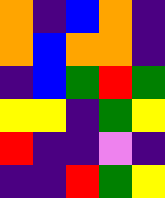[["orange", "indigo", "blue", "orange", "indigo"], ["orange", "blue", "orange", "orange", "indigo"], ["indigo", "blue", "green", "red", "green"], ["yellow", "yellow", "indigo", "green", "yellow"], ["red", "indigo", "indigo", "violet", "indigo"], ["indigo", "indigo", "red", "green", "yellow"]]